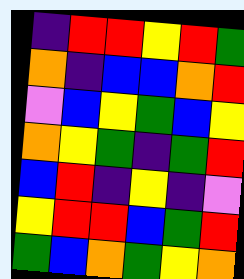[["indigo", "red", "red", "yellow", "red", "green"], ["orange", "indigo", "blue", "blue", "orange", "red"], ["violet", "blue", "yellow", "green", "blue", "yellow"], ["orange", "yellow", "green", "indigo", "green", "red"], ["blue", "red", "indigo", "yellow", "indigo", "violet"], ["yellow", "red", "red", "blue", "green", "red"], ["green", "blue", "orange", "green", "yellow", "orange"]]